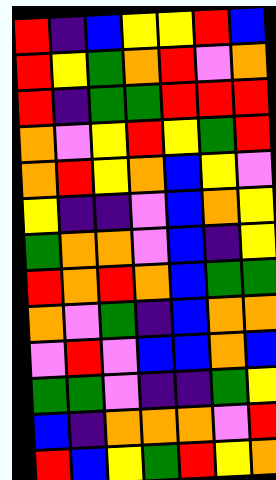[["red", "indigo", "blue", "yellow", "yellow", "red", "blue"], ["red", "yellow", "green", "orange", "red", "violet", "orange"], ["red", "indigo", "green", "green", "red", "red", "red"], ["orange", "violet", "yellow", "red", "yellow", "green", "red"], ["orange", "red", "yellow", "orange", "blue", "yellow", "violet"], ["yellow", "indigo", "indigo", "violet", "blue", "orange", "yellow"], ["green", "orange", "orange", "violet", "blue", "indigo", "yellow"], ["red", "orange", "red", "orange", "blue", "green", "green"], ["orange", "violet", "green", "indigo", "blue", "orange", "orange"], ["violet", "red", "violet", "blue", "blue", "orange", "blue"], ["green", "green", "violet", "indigo", "indigo", "green", "yellow"], ["blue", "indigo", "orange", "orange", "orange", "violet", "red"], ["red", "blue", "yellow", "green", "red", "yellow", "orange"]]